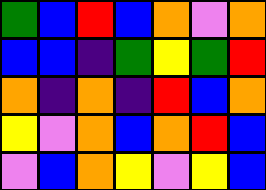[["green", "blue", "red", "blue", "orange", "violet", "orange"], ["blue", "blue", "indigo", "green", "yellow", "green", "red"], ["orange", "indigo", "orange", "indigo", "red", "blue", "orange"], ["yellow", "violet", "orange", "blue", "orange", "red", "blue"], ["violet", "blue", "orange", "yellow", "violet", "yellow", "blue"]]